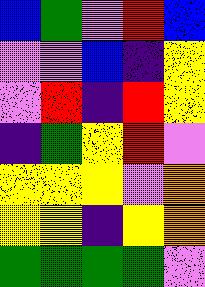[["blue", "green", "violet", "red", "blue"], ["violet", "violet", "blue", "indigo", "yellow"], ["violet", "red", "indigo", "red", "yellow"], ["indigo", "green", "yellow", "red", "violet"], ["yellow", "yellow", "yellow", "violet", "orange"], ["yellow", "yellow", "indigo", "yellow", "orange"], ["green", "green", "green", "green", "violet"]]